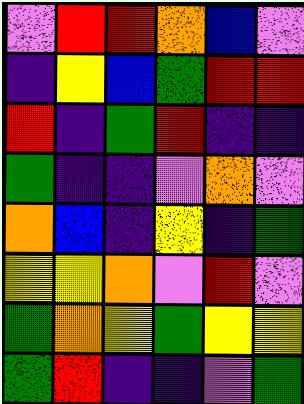[["violet", "red", "red", "orange", "blue", "violet"], ["indigo", "yellow", "blue", "green", "red", "red"], ["red", "indigo", "green", "red", "indigo", "indigo"], ["green", "indigo", "indigo", "violet", "orange", "violet"], ["orange", "blue", "indigo", "yellow", "indigo", "green"], ["yellow", "yellow", "orange", "violet", "red", "violet"], ["green", "orange", "yellow", "green", "yellow", "yellow"], ["green", "red", "indigo", "indigo", "violet", "green"]]